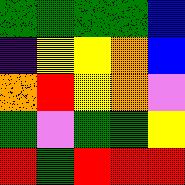[["green", "green", "green", "green", "blue"], ["indigo", "yellow", "yellow", "orange", "blue"], ["orange", "red", "yellow", "orange", "violet"], ["green", "violet", "green", "green", "yellow"], ["red", "green", "red", "red", "red"]]